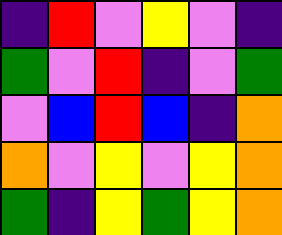[["indigo", "red", "violet", "yellow", "violet", "indigo"], ["green", "violet", "red", "indigo", "violet", "green"], ["violet", "blue", "red", "blue", "indigo", "orange"], ["orange", "violet", "yellow", "violet", "yellow", "orange"], ["green", "indigo", "yellow", "green", "yellow", "orange"]]